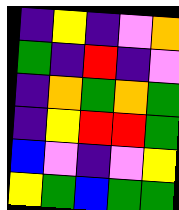[["indigo", "yellow", "indigo", "violet", "orange"], ["green", "indigo", "red", "indigo", "violet"], ["indigo", "orange", "green", "orange", "green"], ["indigo", "yellow", "red", "red", "green"], ["blue", "violet", "indigo", "violet", "yellow"], ["yellow", "green", "blue", "green", "green"]]